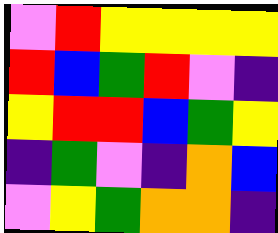[["violet", "red", "yellow", "yellow", "yellow", "yellow"], ["red", "blue", "green", "red", "violet", "indigo"], ["yellow", "red", "red", "blue", "green", "yellow"], ["indigo", "green", "violet", "indigo", "orange", "blue"], ["violet", "yellow", "green", "orange", "orange", "indigo"]]